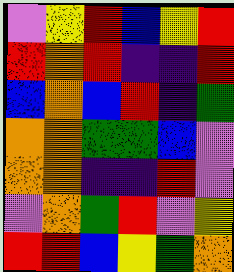[["violet", "yellow", "red", "blue", "yellow", "red"], ["red", "orange", "red", "indigo", "indigo", "red"], ["blue", "orange", "blue", "red", "indigo", "green"], ["orange", "orange", "green", "green", "blue", "violet"], ["orange", "orange", "indigo", "indigo", "red", "violet"], ["violet", "orange", "green", "red", "violet", "yellow"], ["red", "red", "blue", "yellow", "green", "orange"]]